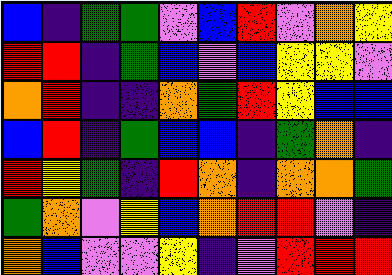[["blue", "indigo", "green", "green", "violet", "blue", "red", "violet", "orange", "yellow"], ["red", "red", "indigo", "green", "blue", "violet", "blue", "yellow", "yellow", "violet"], ["orange", "red", "indigo", "indigo", "orange", "green", "red", "yellow", "blue", "blue"], ["blue", "red", "indigo", "green", "blue", "blue", "indigo", "green", "orange", "indigo"], ["red", "yellow", "green", "indigo", "red", "orange", "indigo", "orange", "orange", "green"], ["green", "orange", "violet", "yellow", "blue", "orange", "red", "red", "violet", "indigo"], ["orange", "blue", "violet", "violet", "yellow", "indigo", "violet", "red", "red", "red"]]